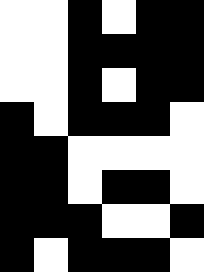[["white", "white", "black", "white", "black", "black"], ["white", "white", "black", "black", "black", "black"], ["white", "white", "black", "white", "black", "black"], ["black", "white", "black", "black", "black", "white"], ["black", "black", "white", "white", "white", "white"], ["black", "black", "white", "black", "black", "white"], ["black", "black", "black", "white", "white", "black"], ["black", "white", "black", "black", "black", "white"]]